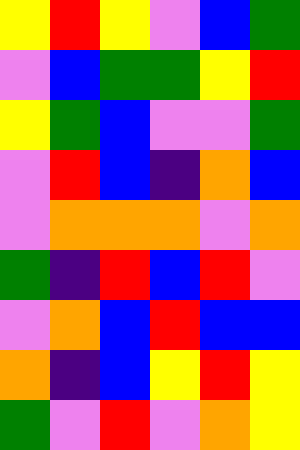[["yellow", "red", "yellow", "violet", "blue", "green"], ["violet", "blue", "green", "green", "yellow", "red"], ["yellow", "green", "blue", "violet", "violet", "green"], ["violet", "red", "blue", "indigo", "orange", "blue"], ["violet", "orange", "orange", "orange", "violet", "orange"], ["green", "indigo", "red", "blue", "red", "violet"], ["violet", "orange", "blue", "red", "blue", "blue"], ["orange", "indigo", "blue", "yellow", "red", "yellow"], ["green", "violet", "red", "violet", "orange", "yellow"]]